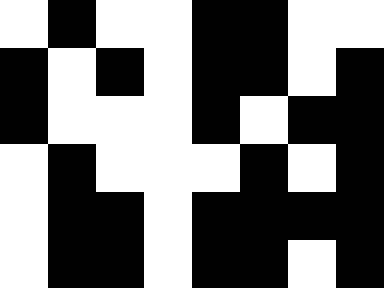[["white", "black", "white", "white", "black", "black", "white", "white"], ["black", "white", "black", "white", "black", "black", "white", "black"], ["black", "white", "white", "white", "black", "white", "black", "black"], ["white", "black", "white", "white", "white", "black", "white", "black"], ["white", "black", "black", "white", "black", "black", "black", "black"], ["white", "black", "black", "white", "black", "black", "white", "black"]]